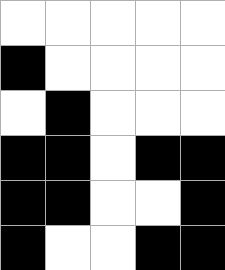[["white", "white", "white", "white", "white"], ["black", "white", "white", "white", "white"], ["white", "black", "white", "white", "white"], ["black", "black", "white", "black", "black"], ["black", "black", "white", "white", "black"], ["black", "white", "white", "black", "black"]]